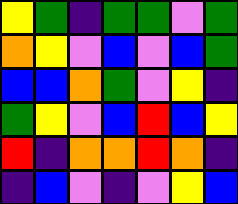[["yellow", "green", "indigo", "green", "green", "violet", "green"], ["orange", "yellow", "violet", "blue", "violet", "blue", "green"], ["blue", "blue", "orange", "green", "violet", "yellow", "indigo"], ["green", "yellow", "violet", "blue", "red", "blue", "yellow"], ["red", "indigo", "orange", "orange", "red", "orange", "indigo"], ["indigo", "blue", "violet", "indigo", "violet", "yellow", "blue"]]